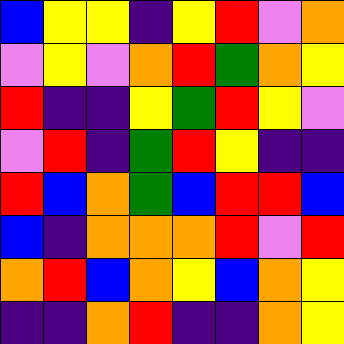[["blue", "yellow", "yellow", "indigo", "yellow", "red", "violet", "orange"], ["violet", "yellow", "violet", "orange", "red", "green", "orange", "yellow"], ["red", "indigo", "indigo", "yellow", "green", "red", "yellow", "violet"], ["violet", "red", "indigo", "green", "red", "yellow", "indigo", "indigo"], ["red", "blue", "orange", "green", "blue", "red", "red", "blue"], ["blue", "indigo", "orange", "orange", "orange", "red", "violet", "red"], ["orange", "red", "blue", "orange", "yellow", "blue", "orange", "yellow"], ["indigo", "indigo", "orange", "red", "indigo", "indigo", "orange", "yellow"]]